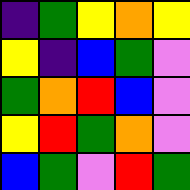[["indigo", "green", "yellow", "orange", "yellow"], ["yellow", "indigo", "blue", "green", "violet"], ["green", "orange", "red", "blue", "violet"], ["yellow", "red", "green", "orange", "violet"], ["blue", "green", "violet", "red", "green"]]